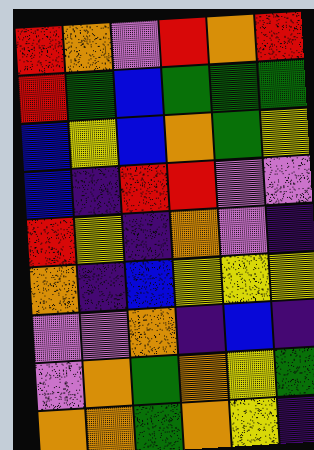[["red", "orange", "violet", "red", "orange", "red"], ["red", "green", "blue", "green", "green", "green"], ["blue", "yellow", "blue", "orange", "green", "yellow"], ["blue", "indigo", "red", "red", "violet", "violet"], ["red", "yellow", "indigo", "orange", "violet", "indigo"], ["orange", "indigo", "blue", "yellow", "yellow", "yellow"], ["violet", "violet", "orange", "indigo", "blue", "indigo"], ["violet", "orange", "green", "orange", "yellow", "green"], ["orange", "orange", "green", "orange", "yellow", "indigo"]]